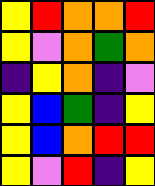[["yellow", "red", "orange", "orange", "red"], ["yellow", "violet", "orange", "green", "orange"], ["indigo", "yellow", "orange", "indigo", "violet"], ["yellow", "blue", "green", "indigo", "yellow"], ["yellow", "blue", "orange", "red", "red"], ["yellow", "violet", "red", "indigo", "yellow"]]